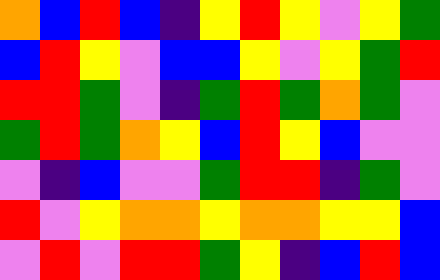[["orange", "blue", "red", "blue", "indigo", "yellow", "red", "yellow", "violet", "yellow", "green"], ["blue", "red", "yellow", "violet", "blue", "blue", "yellow", "violet", "yellow", "green", "red"], ["red", "red", "green", "violet", "indigo", "green", "red", "green", "orange", "green", "violet"], ["green", "red", "green", "orange", "yellow", "blue", "red", "yellow", "blue", "violet", "violet"], ["violet", "indigo", "blue", "violet", "violet", "green", "red", "red", "indigo", "green", "violet"], ["red", "violet", "yellow", "orange", "orange", "yellow", "orange", "orange", "yellow", "yellow", "blue"], ["violet", "red", "violet", "red", "red", "green", "yellow", "indigo", "blue", "red", "blue"]]